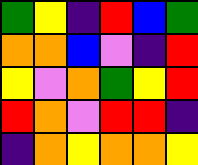[["green", "yellow", "indigo", "red", "blue", "green"], ["orange", "orange", "blue", "violet", "indigo", "red"], ["yellow", "violet", "orange", "green", "yellow", "red"], ["red", "orange", "violet", "red", "red", "indigo"], ["indigo", "orange", "yellow", "orange", "orange", "yellow"]]